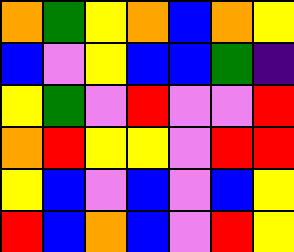[["orange", "green", "yellow", "orange", "blue", "orange", "yellow"], ["blue", "violet", "yellow", "blue", "blue", "green", "indigo"], ["yellow", "green", "violet", "red", "violet", "violet", "red"], ["orange", "red", "yellow", "yellow", "violet", "red", "red"], ["yellow", "blue", "violet", "blue", "violet", "blue", "yellow"], ["red", "blue", "orange", "blue", "violet", "red", "yellow"]]